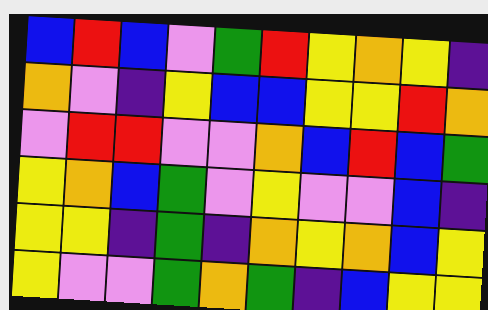[["blue", "red", "blue", "violet", "green", "red", "yellow", "orange", "yellow", "indigo"], ["orange", "violet", "indigo", "yellow", "blue", "blue", "yellow", "yellow", "red", "orange"], ["violet", "red", "red", "violet", "violet", "orange", "blue", "red", "blue", "green"], ["yellow", "orange", "blue", "green", "violet", "yellow", "violet", "violet", "blue", "indigo"], ["yellow", "yellow", "indigo", "green", "indigo", "orange", "yellow", "orange", "blue", "yellow"], ["yellow", "violet", "violet", "green", "orange", "green", "indigo", "blue", "yellow", "yellow"]]